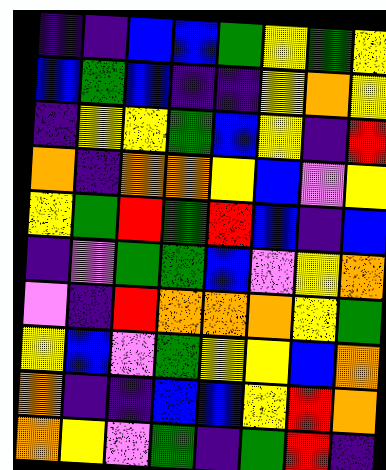[["indigo", "indigo", "blue", "blue", "green", "yellow", "green", "yellow"], ["blue", "green", "blue", "indigo", "indigo", "yellow", "orange", "yellow"], ["indigo", "yellow", "yellow", "green", "blue", "yellow", "indigo", "red"], ["orange", "indigo", "orange", "orange", "yellow", "blue", "violet", "yellow"], ["yellow", "green", "red", "green", "red", "blue", "indigo", "blue"], ["indigo", "violet", "green", "green", "blue", "violet", "yellow", "orange"], ["violet", "indigo", "red", "orange", "orange", "orange", "yellow", "green"], ["yellow", "blue", "violet", "green", "yellow", "yellow", "blue", "orange"], ["orange", "indigo", "indigo", "blue", "blue", "yellow", "red", "orange"], ["orange", "yellow", "violet", "green", "indigo", "green", "red", "indigo"]]